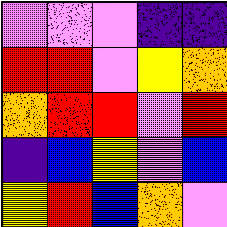[["violet", "violet", "violet", "indigo", "indigo"], ["red", "red", "violet", "yellow", "orange"], ["orange", "red", "red", "violet", "red"], ["indigo", "blue", "yellow", "violet", "blue"], ["yellow", "red", "blue", "orange", "violet"]]